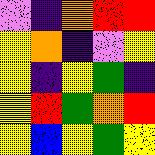[["violet", "indigo", "orange", "red", "red"], ["yellow", "orange", "indigo", "violet", "yellow"], ["yellow", "indigo", "yellow", "green", "indigo"], ["yellow", "red", "green", "orange", "red"], ["yellow", "blue", "yellow", "green", "yellow"]]